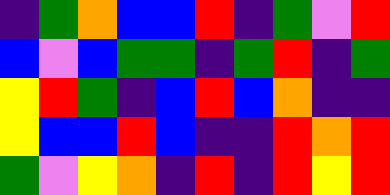[["indigo", "green", "orange", "blue", "blue", "red", "indigo", "green", "violet", "red"], ["blue", "violet", "blue", "green", "green", "indigo", "green", "red", "indigo", "green"], ["yellow", "red", "green", "indigo", "blue", "red", "blue", "orange", "indigo", "indigo"], ["yellow", "blue", "blue", "red", "blue", "indigo", "indigo", "red", "orange", "red"], ["green", "violet", "yellow", "orange", "indigo", "red", "indigo", "red", "yellow", "red"]]